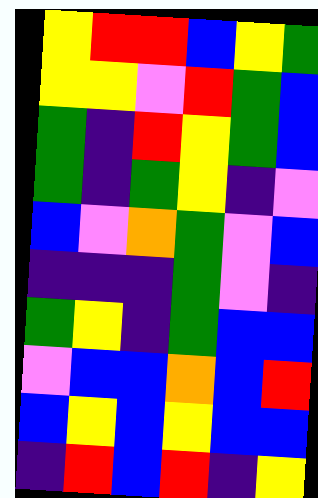[["yellow", "red", "red", "blue", "yellow", "green"], ["yellow", "yellow", "violet", "red", "green", "blue"], ["green", "indigo", "red", "yellow", "green", "blue"], ["green", "indigo", "green", "yellow", "indigo", "violet"], ["blue", "violet", "orange", "green", "violet", "blue"], ["indigo", "indigo", "indigo", "green", "violet", "indigo"], ["green", "yellow", "indigo", "green", "blue", "blue"], ["violet", "blue", "blue", "orange", "blue", "red"], ["blue", "yellow", "blue", "yellow", "blue", "blue"], ["indigo", "red", "blue", "red", "indigo", "yellow"]]